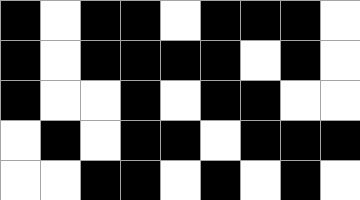[["black", "white", "black", "black", "white", "black", "black", "black", "white"], ["black", "white", "black", "black", "black", "black", "white", "black", "white"], ["black", "white", "white", "black", "white", "black", "black", "white", "white"], ["white", "black", "white", "black", "black", "white", "black", "black", "black"], ["white", "white", "black", "black", "white", "black", "white", "black", "white"]]